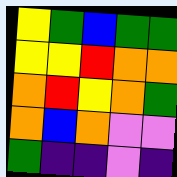[["yellow", "green", "blue", "green", "green"], ["yellow", "yellow", "red", "orange", "orange"], ["orange", "red", "yellow", "orange", "green"], ["orange", "blue", "orange", "violet", "violet"], ["green", "indigo", "indigo", "violet", "indigo"]]